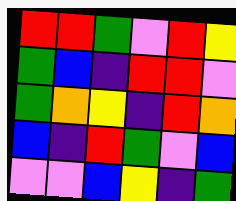[["red", "red", "green", "violet", "red", "yellow"], ["green", "blue", "indigo", "red", "red", "violet"], ["green", "orange", "yellow", "indigo", "red", "orange"], ["blue", "indigo", "red", "green", "violet", "blue"], ["violet", "violet", "blue", "yellow", "indigo", "green"]]